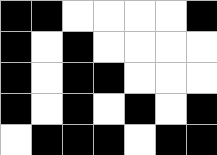[["black", "black", "white", "white", "white", "white", "black"], ["black", "white", "black", "white", "white", "white", "white"], ["black", "white", "black", "black", "white", "white", "white"], ["black", "white", "black", "white", "black", "white", "black"], ["white", "black", "black", "black", "white", "black", "black"]]